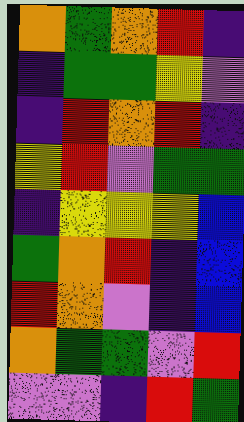[["orange", "green", "orange", "red", "indigo"], ["indigo", "green", "green", "yellow", "violet"], ["indigo", "red", "orange", "red", "indigo"], ["yellow", "red", "violet", "green", "green"], ["indigo", "yellow", "yellow", "yellow", "blue"], ["green", "orange", "red", "indigo", "blue"], ["red", "orange", "violet", "indigo", "blue"], ["orange", "green", "green", "violet", "red"], ["violet", "violet", "indigo", "red", "green"]]